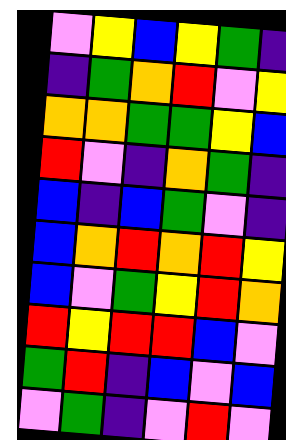[["violet", "yellow", "blue", "yellow", "green", "indigo"], ["indigo", "green", "orange", "red", "violet", "yellow"], ["orange", "orange", "green", "green", "yellow", "blue"], ["red", "violet", "indigo", "orange", "green", "indigo"], ["blue", "indigo", "blue", "green", "violet", "indigo"], ["blue", "orange", "red", "orange", "red", "yellow"], ["blue", "violet", "green", "yellow", "red", "orange"], ["red", "yellow", "red", "red", "blue", "violet"], ["green", "red", "indigo", "blue", "violet", "blue"], ["violet", "green", "indigo", "violet", "red", "violet"]]